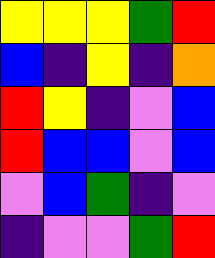[["yellow", "yellow", "yellow", "green", "red"], ["blue", "indigo", "yellow", "indigo", "orange"], ["red", "yellow", "indigo", "violet", "blue"], ["red", "blue", "blue", "violet", "blue"], ["violet", "blue", "green", "indigo", "violet"], ["indigo", "violet", "violet", "green", "red"]]